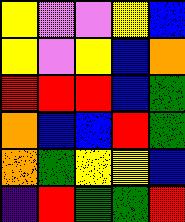[["yellow", "violet", "violet", "yellow", "blue"], ["yellow", "violet", "yellow", "blue", "orange"], ["red", "red", "red", "blue", "green"], ["orange", "blue", "blue", "red", "green"], ["orange", "green", "yellow", "yellow", "blue"], ["indigo", "red", "green", "green", "red"]]